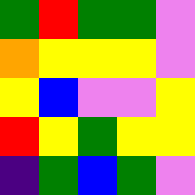[["green", "red", "green", "green", "violet"], ["orange", "yellow", "yellow", "yellow", "violet"], ["yellow", "blue", "violet", "violet", "yellow"], ["red", "yellow", "green", "yellow", "yellow"], ["indigo", "green", "blue", "green", "violet"]]